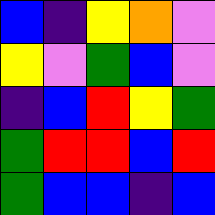[["blue", "indigo", "yellow", "orange", "violet"], ["yellow", "violet", "green", "blue", "violet"], ["indigo", "blue", "red", "yellow", "green"], ["green", "red", "red", "blue", "red"], ["green", "blue", "blue", "indigo", "blue"]]